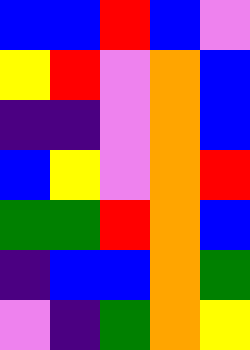[["blue", "blue", "red", "blue", "violet"], ["yellow", "red", "violet", "orange", "blue"], ["indigo", "indigo", "violet", "orange", "blue"], ["blue", "yellow", "violet", "orange", "red"], ["green", "green", "red", "orange", "blue"], ["indigo", "blue", "blue", "orange", "green"], ["violet", "indigo", "green", "orange", "yellow"]]